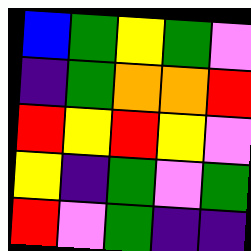[["blue", "green", "yellow", "green", "violet"], ["indigo", "green", "orange", "orange", "red"], ["red", "yellow", "red", "yellow", "violet"], ["yellow", "indigo", "green", "violet", "green"], ["red", "violet", "green", "indigo", "indigo"]]